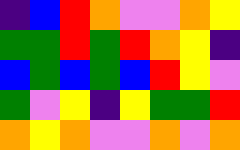[["indigo", "blue", "red", "orange", "violet", "violet", "orange", "yellow"], ["green", "green", "red", "green", "red", "orange", "yellow", "indigo"], ["blue", "green", "blue", "green", "blue", "red", "yellow", "violet"], ["green", "violet", "yellow", "indigo", "yellow", "green", "green", "red"], ["orange", "yellow", "orange", "violet", "violet", "orange", "violet", "orange"]]